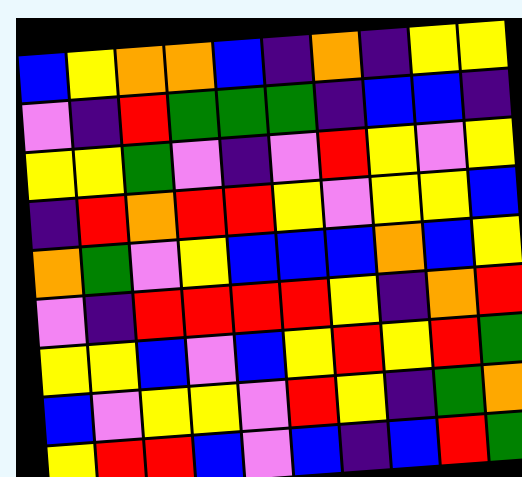[["blue", "yellow", "orange", "orange", "blue", "indigo", "orange", "indigo", "yellow", "yellow"], ["violet", "indigo", "red", "green", "green", "green", "indigo", "blue", "blue", "indigo"], ["yellow", "yellow", "green", "violet", "indigo", "violet", "red", "yellow", "violet", "yellow"], ["indigo", "red", "orange", "red", "red", "yellow", "violet", "yellow", "yellow", "blue"], ["orange", "green", "violet", "yellow", "blue", "blue", "blue", "orange", "blue", "yellow"], ["violet", "indigo", "red", "red", "red", "red", "yellow", "indigo", "orange", "red"], ["yellow", "yellow", "blue", "violet", "blue", "yellow", "red", "yellow", "red", "green"], ["blue", "violet", "yellow", "yellow", "violet", "red", "yellow", "indigo", "green", "orange"], ["yellow", "red", "red", "blue", "violet", "blue", "indigo", "blue", "red", "green"]]